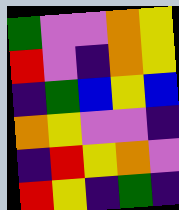[["green", "violet", "violet", "orange", "yellow"], ["red", "violet", "indigo", "orange", "yellow"], ["indigo", "green", "blue", "yellow", "blue"], ["orange", "yellow", "violet", "violet", "indigo"], ["indigo", "red", "yellow", "orange", "violet"], ["red", "yellow", "indigo", "green", "indigo"]]